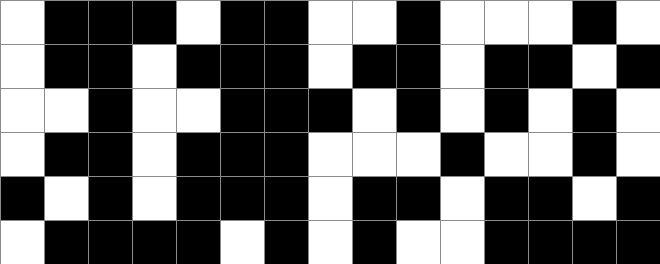[["white", "black", "black", "black", "white", "black", "black", "white", "white", "black", "white", "white", "white", "black", "white"], ["white", "black", "black", "white", "black", "black", "black", "white", "black", "black", "white", "black", "black", "white", "black"], ["white", "white", "black", "white", "white", "black", "black", "black", "white", "black", "white", "black", "white", "black", "white"], ["white", "black", "black", "white", "black", "black", "black", "white", "white", "white", "black", "white", "white", "black", "white"], ["black", "white", "black", "white", "black", "black", "black", "white", "black", "black", "white", "black", "black", "white", "black"], ["white", "black", "black", "black", "black", "white", "black", "white", "black", "white", "white", "black", "black", "black", "black"]]